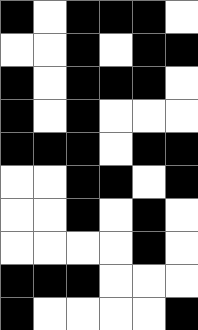[["black", "white", "black", "black", "black", "white"], ["white", "white", "black", "white", "black", "black"], ["black", "white", "black", "black", "black", "white"], ["black", "white", "black", "white", "white", "white"], ["black", "black", "black", "white", "black", "black"], ["white", "white", "black", "black", "white", "black"], ["white", "white", "black", "white", "black", "white"], ["white", "white", "white", "white", "black", "white"], ["black", "black", "black", "white", "white", "white"], ["black", "white", "white", "white", "white", "black"]]